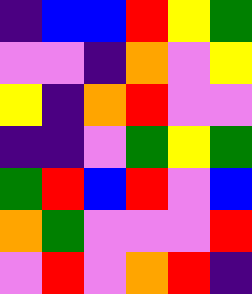[["indigo", "blue", "blue", "red", "yellow", "green"], ["violet", "violet", "indigo", "orange", "violet", "yellow"], ["yellow", "indigo", "orange", "red", "violet", "violet"], ["indigo", "indigo", "violet", "green", "yellow", "green"], ["green", "red", "blue", "red", "violet", "blue"], ["orange", "green", "violet", "violet", "violet", "red"], ["violet", "red", "violet", "orange", "red", "indigo"]]